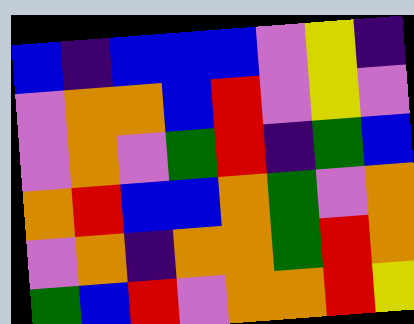[["blue", "indigo", "blue", "blue", "blue", "violet", "yellow", "indigo"], ["violet", "orange", "orange", "blue", "red", "violet", "yellow", "violet"], ["violet", "orange", "violet", "green", "red", "indigo", "green", "blue"], ["orange", "red", "blue", "blue", "orange", "green", "violet", "orange"], ["violet", "orange", "indigo", "orange", "orange", "green", "red", "orange"], ["green", "blue", "red", "violet", "orange", "orange", "red", "yellow"]]